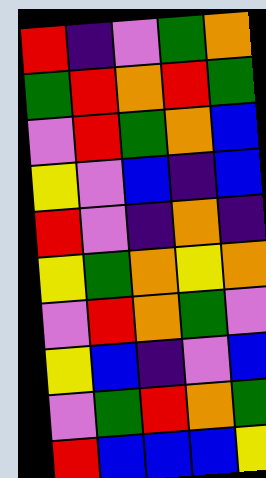[["red", "indigo", "violet", "green", "orange"], ["green", "red", "orange", "red", "green"], ["violet", "red", "green", "orange", "blue"], ["yellow", "violet", "blue", "indigo", "blue"], ["red", "violet", "indigo", "orange", "indigo"], ["yellow", "green", "orange", "yellow", "orange"], ["violet", "red", "orange", "green", "violet"], ["yellow", "blue", "indigo", "violet", "blue"], ["violet", "green", "red", "orange", "green"], ["red", "blue", "blue", "blue", "yellow"]]